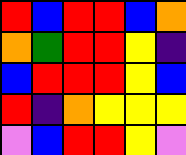[["red", "blue", "red", "red", "blue", "orange"], ["orange", "green", "red", "red", "yellow", "indigo"], ["blue", "red", "red", "red", "yellow", "blue"], ["red", "indigo", "orange", "yellow", "yellow", "yellow"], ["violet", "blue", "red", "red", "yellow", "violet"]]